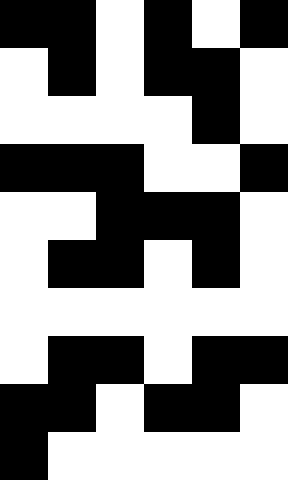[["black", "black", "white", "black", "white", "black"], ["white", "black", "white", "black", "black", "white"], ["white", "white", "white", "white", "black", "white"], ["black", "black", "black", "white", "white", "black"], ["white", "white", "black", "black", "black", "white"], ["white", "black", "black", "white", "black", "white"], ["white", "white", "white", "white", "white", "white"], ["white", "black", "black", "white", "black", "black"], ["black", "black", "white", "black", "black", "white"], ["black", "white", "white", "white", "white", "white"]]